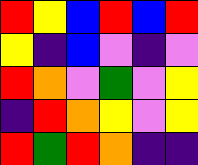[["red", "yellow", "blue", "red", "blue", "red"], ["yellow", "indigo", "blue", "violet", "indigo", "violet"], ["red", "orange", "violet", "green", "violet", "yellow"], ["indigo", "red", "orange", "yellow", "violet", "yellow"], ["red", "green", "red", "orange", "indigo", "indigo"]]